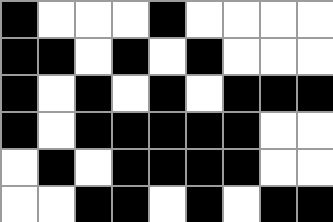[["black", "white", "white", "white", "black", "white", "white", "white", "white"], ["black", "black", "white", "black", "white", "black", "white", "white", "white"], ["black", "white", "black", "white", "black", "white", "black", "black", "black"], ["black", "white", "black", "black", "black", "black", "black", "white", "white"], ["white", "black", "white", "black", "black", "black", "black", "white", "white"], ["white", "white", "black", "black", "white", "black", "white", "black", "black"]]